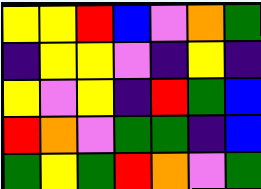[["yellow", "yellow", "red", "blue", "violet", "orange", "green"], ["indigo", "yellow", "yellow", "violet", "indigo", "yellow", "indigo"], ["yellow", "violet", "yellow", "indigo", "red", "green", "blue"], ["red", "orange", "violet", "green", "green", "indigo", "blue"], ["green", "yellow", "green", "red", "orange", "violet", "green"]]